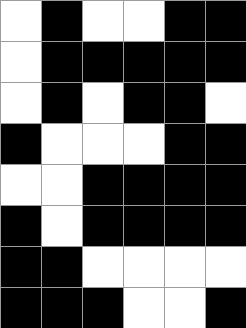[["white", "black", "white", "white", "black", "black"], ["white", "black", "black", "black", "black", "black"], ["white", "black", "white", "black", "black", "white"], ["black", "white", "white", "white", "black", "black"], ["white", "white", "black", "black", "black", "black"], ["black", "white", "black", "black", "black", "black"], ["black", "black", "white", "white", "white", "white"], ["black", "black", "black", "white", "white", "black"]]